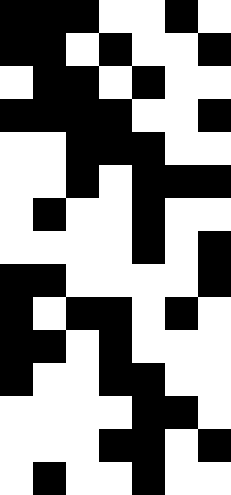[["black", "black", "black", "white", "white", "black", "white"], ["black", "black", "white", "black", "white", "white", "black"], ["white", "black", "black", "white", "black", "white", "white"], ["black", "black", "black", "black", "white", "white", "black"], ["white", "white", "black", "black", "black", "white", "white"], ["white", "white", "black", "white", "black", "black", "black"], ["white", "black", "white", "white", "black", "white", "white"], ["white", "white", "white", "white", "black", "white", "black"], ["black", "black", "white", "white", "white", "white", "black"], ["black", "white", "black", "black", "white", "black", "white"], ["black", "black", "white", "black", "white", "white", "white"], ["black", "white", "white", "black", "black", "white", "white"], ["white", "white", "white", "white", "black", "black", "white"], ["white", "white", "white", "black", "black", "white", "black"], ["white", "black", "white", "white", "black", "white", "white"]]